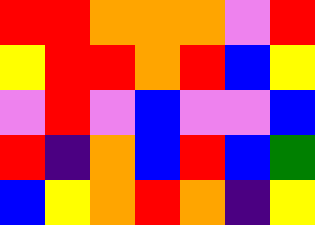[["red", "red", "orange", "orange", "orange", "violet", "red"], ["yellow", "red", "red", "orange", "red", "blue", "yellow"], ["violet", "red", "violet", "blue", "violet", "violet", "blue"], ["red", "indigo", "orange", "blue", "red", "blue", "green"], ["blue", "yellow", "orange", "red", "orange", "indigo", "yellow"]]